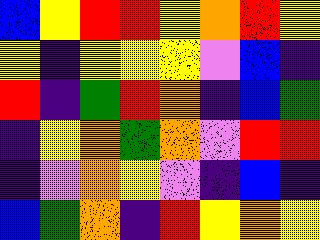[["blue", "yellow", "red", "red", "yellow", "orange", "red", "yellow"], ["yellow", "indigo", "yellow", "yellow", "yellow", "violet", "blue", "indigo"], ["red", "indigo", "green", "red", "orange", "indigo", "blue", "green"], ["indigo", "yellow", "orange", "green", "orange", "violet", "red", "red"], ["indigo", "violet", "orange", "yellow", "violet", "indigo", "blue", "indigo"], ["blue", "green", "orange", "indigo", "red", "yellow", "orange", "yellow"]]